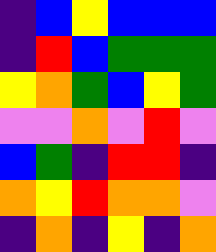[["indigo", "blue", "yellow", "blue", "blue", "blue"], ["indigo", "red", "blue", "green", "green", "green"], ["yellow", "orange", "green", "blue", "yellow", "green"], ["violet", "violet", "orange", "violet", "red", "violet"], ["blue", "green", "indigo", "red", "red", "indigo"], ["orange", "yellow", "red", "orange", "orange", "violet"], ["indigo", "orange", "indigo", "yellow", "indigo", "orange"]]